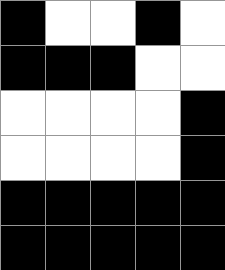[["black", "white", "white", "black", "white"], ["black", "black", "black", "white", "white"], ["white", "white", "white", "white", "black"], ["white", "white", "white", "white", "black"], ["black", "black", "black", "black", "black"], ["black", "black", "black", "black", "black"]]